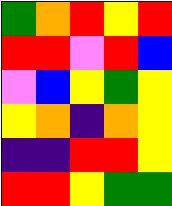[["green", "orange", "red", "yellow", "red"], ["red", "red", "violet", "red", "blue"], ["violet", "blue", "yellow", "green", "yellow"], ["yellow", "orange", "indigo", "orange", "yellow"], ["indigo", "indigo", "red", "red", "yellow"], ["red", "red", "yellow", "green", "green"]]